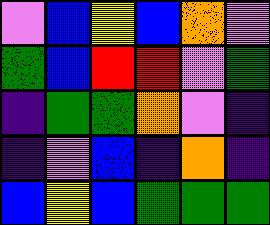[["violet", "blue", "yellow", "blue", "orange", "violet"], ["green", "blue", "red", "red", "violet", "green"], ["indigo", "green", "green", "orange", "violet", "indigo"], ["indigo", "violet", "blue", "indigo", "orange", "indigo"], ["blue", "yellow", "blue", "green", "green", "green"]]